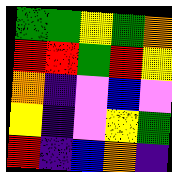[["green", "green", "yellow", "green", "orange"], ["red", "red", "green", "red", "yellow"], ["orange", "indigo", "violet", "blue", "violet"], ["yellow", "indigo", "violet", "yellow", "green"], ["red", "indigo", "blue", "orange", "indigo"]]